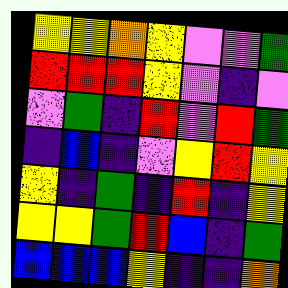[["yellow", "yellow", "orange", "yellow", "violet", "violet", "green"], ["red", "red", "red", "yellow", "violet", "indigo", "violet"], ["violet", "green", "indigo", "red", "violet", "red", "green"], ["indigo", "blue", "indigo", "violet", "yellow", "red", "yellow"], ["yellow", "indigo", "green", "indigo", "red", "indigo", "yellow"], ["yellow", "yellow", "green", "red", "blue", "indigo", "green"], ["blue", "blue", "blue", "yellow", "indigo", "indigo", "orange"]]